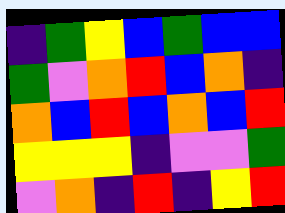[["indigo", "green", "yellow", "blue", "green", "blue", "blue"], ["green", "violet", "orange", "red", "blue", "orange", "indigo"], ["orange", "blue", "red", "blue", "orange", "blue", "red"], ["yellow", "yellow", "yellow", "indigo", "violet", "violet", "green"], ["violet", "orange", "indigo", "red", "indigo", "yellow", "red"]]